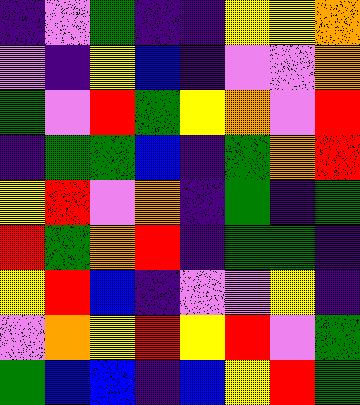[["indigo", "violet", "green", "indigo", "indigo", "yellow", "yellow", "orange"], ["violet", "indigo", "yellow", "blue", "indigo", "violet", "violet", "orange"], ["green", "violet", "red", "green", "yellow", "orange", "violet", "red"], ["indigo", "green", "green", "blue", "indigo", "green", "orange", "red"], ["yellow", "red", "violet", "orange", "indigo", "green", "indigo", "green"], ["red", "green", "orange", "red", "indigo", "green", "green", "indigo"], ["yellow", "red", "blue", "indigo", "violet", "violet", "yellow", "indigo"], ["violet", "orange", "yellow", "red", "yellow", "red", "violet", "green"], ["green", "blue", "blue", "indigo", "blue", "yellow", "red", "green"]]